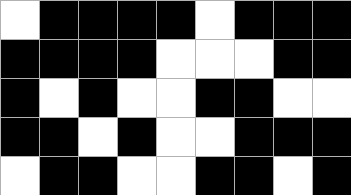[["white", "black", "black", "black", "black", "white", "black", "black", "black"], ["black", "black", "black", "black", "white", "white", "white", "black", "black"], ["black", "white", "black", "white", "white", "black", "black", "white", "white"], ["black", "black", "white", "black", "white", "white", "black", "black", "black"], ["white", "black", "black", "white", "white", "black", "black", "white", "black"]]